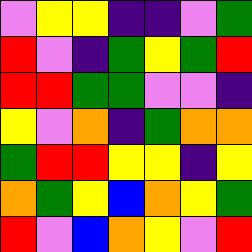[["violet", "yellow", "yellow", "indigo", "indigo", "violet", "green"], ["red", "violet", "indigo", "green", "yellow", "green", "red"], ["red", "red", "green", "green", "violet", "violet", "indigo"], ["yellow", "violet", "orange", "indigo", "green", "orange", "orange"], ["green", "red", "red", "yellow", "yellow", "indigo", "yellow"], ["orange", "green", "yellow", "blue", "orange", "yellow", "green"], ["red", "violet", "blue", "orange", "yellow", "violet", "red"]]